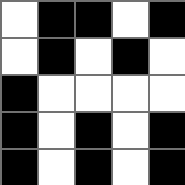[["white", "black", "black", "white", "black"], ["white", "black", "white", "black", "white"], ["black", "white", "white", "white", "white"], ["black", "white", "black", "white", "black"], ["black", "white", "black", "white", "black"]]